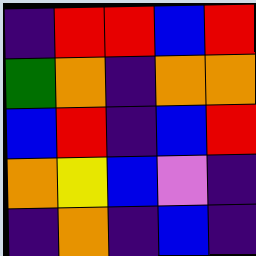[["indigo", "red", "red", "blue", "red"], ["green", "orange", "indigo", "orange", "orange"], ["blue", "red", "indigo", "blue", "red"], ["orange", "yellow", "blue", "violet", "indigo"], ["indigo", "orange", "indigo", "blue", "indigo"]]